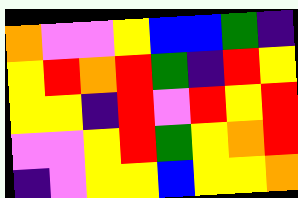[["orange", "violet", "violet", "yellow", "blue", "blue", "green", "indigo"], ["yellow", "red", "orange", "red", "green", "indigo", "red", "yellow"], ["yellow", "yellow", "indigo", "red", "violet", "red", "yellow", "red"], ["violet", "violet", "yellow", "red", "green", "yellow", "orange", "red"], ["indigo", "violet", "yellow", "yellow", "blue", "yellow", "yellow", "orange"]]